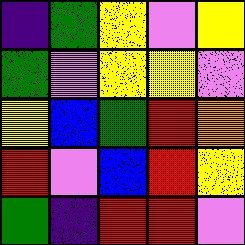[["indigo", "green", "yellow", "violet", "yellow"], ["green", "violet", "yellow", "yellow", "violet"], ["yellow", "blue", "green", "red", "orange"], ["red", "violet", "blue", "red", "yellow"], ["green", "indigo", "red", "red", "violet"]]